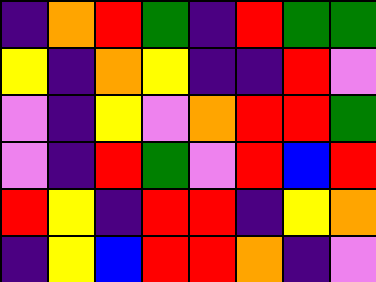[["indigo", "orange", "red", "green", "indigo", "red", "green", "green"], ["yellow", "indigo", "orange", "yellow", "indigo", "indigo", "red", "violet"], ["violet", "indigo", "yellow", "violet", "orange", "red", "red", "green"], ["violet", "indigo", "red", "green", "violet", "red", "blue", "red"], ["red", "yellow", "indigo", "red", "red", "indigo", "yellow", "orange"], ["indigo", "yellow", "blue", "red", "red", "orange", "indigo", "violet"]]